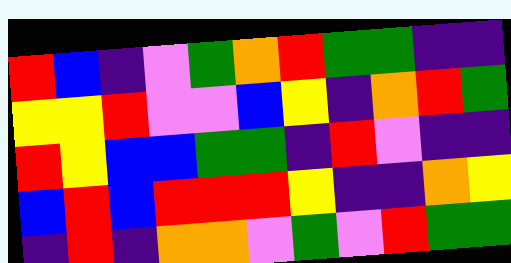[["red", "blue", "indigo", "violet", "green", "orange", "red", "green", "green", "indigo", "indigo"], ["yellow", "yellow", "red", "violet", "violet", "blue", "yellow", "indigo", "orange", "red", "green"], ["red", "yellow", "blue", "blue", "green", "green", "indigo", "red", "violet", "indigo", "indigo"], ["blue", "red", "blue", "red", "red", "red", "yellow", "indigo", "indigo", "orange", "yellow"], ["indigo", "red", "indigo", "orange", "orange", "violet", "green", "violet", "red", "green", "green"]]